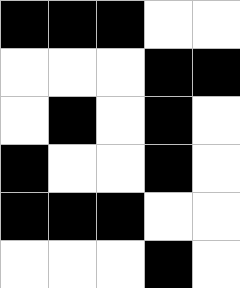[["black", "black", "black", "white", "white"], ["white", "white", "white", "black", "black"], ["white", "black", "white", "black", "white"], ["black", "white", "white", "black", "white"], ["black", "black", "black", "white", "white"], ["white", "white", "white", "black", "white"]]